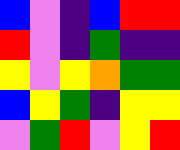[["blue", "violet", "indigo", "blue", "red", "red"], ["red", "violet", "indigo", "green", "indigo", "indigo"], ["yellow", "violet", "yellow", "orange", "green", "green"], ["blue", "yellow", "green", "indigo", "yellow", "yellow"], ["violet", "green", "red", "violet", "yellow", "red"]]